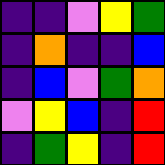[["indigo", "indigo", "violet", "yellow", "green"], ["indigo", "orange", "indigo", "indigo", "blue"], ["indigo", "blue", "violet", "green", "orange"], ["violet", "yellow", "blue", "indigo", "red"], ["indigo", "green", "yellow", "indigo", "red"]]